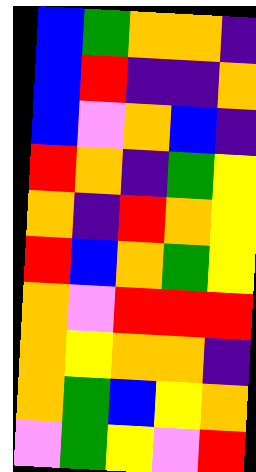[["blue", "green", "orange", "orange", "indigo"], ["blue", "red", "indigo", "indigo", "orange"], ["blue", "violet", "orange", "blue", "indigo"], ["red", "orange", "indigo", "green", "yellow"], ["orange", "indigo", "red", "orange", "yellow"], ["red", "blue", "orange", "green", "yellow"], ["orange", "violet", "red", "red", "red"], ["orange", "yellow", "orange", "orange", "indigo"], ["orange", "green", "blue", "yellow", "orange"], ["violet", "green", "yellow", "violet", "red"]]